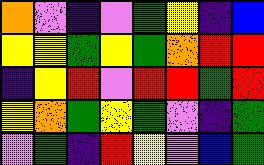[["orange", "violet", "indigo", "violet", "green", "yellow", "indigo", "blue"], ["yellow", "yellow", "green", "yellow", "green", "orange", "red", "red"], ["indigo", "yellow", "red", "violet", "red", "red", "green", "red"], ["yellow", "orange", "green", "yellow", "green", "violet", "indigo", "green"], ["violet", "green", "indigo", "red", "yellow", "violet", "blue", "green"]]